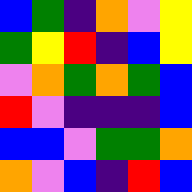[["blue", "green", "indigo", "orange", "violet", "yellow"], ["green", "yellow", "red", "indigo", "blue", "yellow"], ["violet", "orange", "green", "orange", "green", "blue"], ["red", "violet", "indigo", "indigo", "indigo", "blue"], ["blue", "blue", "violet", "green", "green", "orange"], ["orange", "violet", "blue", "indigo", "red", "blue"]]